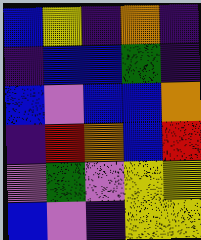[["blue", "yellow", "indigo", "orange", "indigo"], ["indigo", "blue", "blue", "green", "indigo"], ["blue", "violet", "blue", "blue", "orange"], ["indigo", "red", "orange", "blue", "red"], ["violet", "green", "violet", "yellow", "yellow"], ["blue", "violet", "indigo", "yellow", "yellow"]]